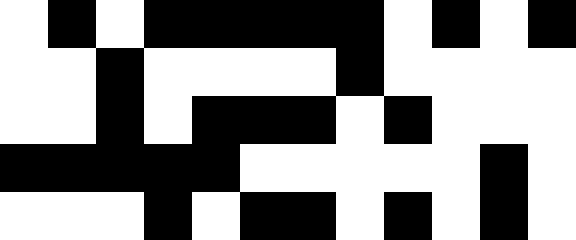[["white", "black", "white", "black", "black", "black", "black", "black", "white", "black", "white", "black"], ["white", "white", "black", "white", "white", "white", "white", "black", "white", "white", "white", "white"], ["white", "white", "black", "white", "black", "black", "black", "white", "black", "white", "white", "white"], ["black", "black", "black", "black", "black", "white", "white", "white", "white", "white", "black", "white"], ["white", "white", "white", "black", "white", "black", "black", "white", "black", "white", "black", "white"]]